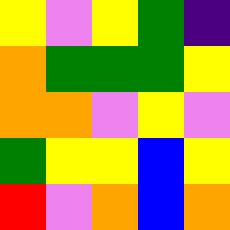[["yellow", "violet", "yellow", "green", "indigo"], ["orange", "green", "green", "green", "yellow"], ["orange", "orange", "violet", "yellow", "violet"], ["green", "yellow", "yellow", "blue", "yellow"], ["red", "violet", "orange", "blue", "orange"]]